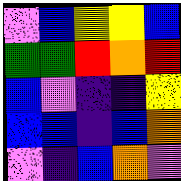[["violet", "blue", "yellow", "yellow", "blue"], ["green", "green", "red", "orange", "red"], ["blue", "violet", "indigo", "indigo", "yellow"], ["blue", "blue", "indigo", "blue", "orange"], ["violet", "indigo", "blue", "orange", "violet"]]